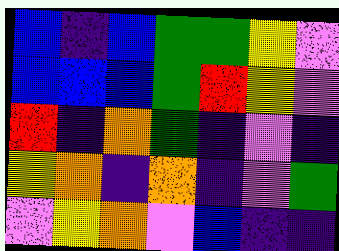[["blue", "indigo", "blue", "green", "green", "yellow", "violet"], ["blue", "blue", "blue", "green", "red", "yellow", "violet"], ["red", "indigo", "orange", "green", "indigo", "violet", "indigo"], ["yellow", "orange", "indigo", "orange", "indigo", "violet", "green"], ["violet", "yellow", "orange", "violet", "blue", "indigo", "indigo"]]